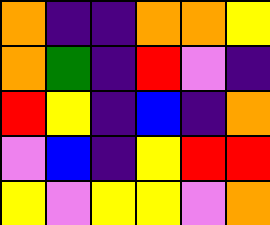[["orange", "indigo", "indigo", "orange", "orange", "yellow"], ["orange", "green", "indigo", "red", "violet", "indigo"], ["red", "yellow", "indigo", "blue", "indigo", "orange"], ["violet", "blue", "indigo", "yellow", "red", "red"], ["yellow", "violet", "yellow", "yellow", "violet", "orange"]]